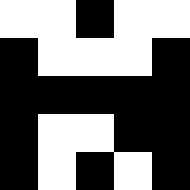[["white", "white", "black", "white", "white"], ["black", "white", "white", "white", "black"], ["black", "black", "black", "black", "black"], ["black", "white", "white", "black", "black"], ["black", "white", "black", "white", "black"]]